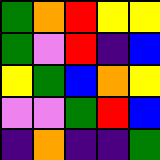[["green", "orange", "red", "yellow", "yellow"], ["green", "violet", "red", "indigo", "blue"], ["yellow", "green", "blue", "orange", "yellow"], ["violet", "violet", "green", "red", "blue"], ["indigo", "orange", "indigo", "indigo", "green"]]